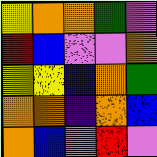[["yellow", "orange", "orange", "green", "violet"], ["red", "blue", "violet", "violet", "orange"], ["yellow", "yellow", "blue", "orange", "green"], ["orange", "orange", "indigo", "orange", "blue"], ["orange", "blue", "violet", "red", "violet"]]